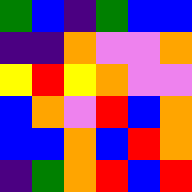[["green", "blue", "indigo", "green", "blue", "blue"], ["indigo", "indigo", "orange", "violet", "violet", "orange"], ["yellow", "red", "yellow", "orange", "violet", "violet"], ["blue", "orange", "violet", "red", "blue", "orange"], ["blue", "blue", "orange", "blue", "red", "orange"], ["indigo", "green", "orange", "red", "blue", "red"]]